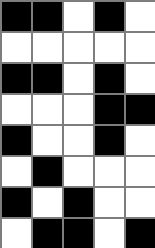[["black", "black", "white", "black", "white"], ["white", "white", "white", "white", "white"], ["black", "black", "white", "black", "white"], ["white", "white", "white", "black", "black"], ["black", "white", "white", "black", "white"], ["white", "black", "white", "white", "white"], ["black", "white", "black", "white", "white"], ["white", "black", "black", "white", "black"]]